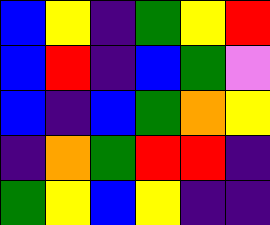[["blue", "yellow", "indigo", "green", "yellow", "red"], ["blue", "red", "indigo", "blue", "green", "violet"], ["blue", "indigo", "blue", "green", "orange", "yellow"], ["indigo", "orange", "green", "red", "red", "indigo"], ["green", "yellow", "blue", "yellow", "indigo", "indigo"]]